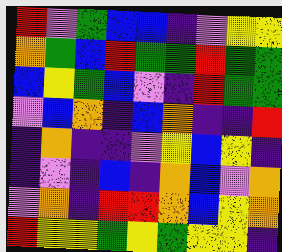[["red", "violet", "green", "blue", "blue", "indigo", "violet", "yellow", "yellow"], ["orange", "green", "blue", "red", "green", "green", "red", "green", "green"], ["blue", "yellow", "green", "blue", "violet", "indigo", "red", "green", "green"], ["violet", "blue", "orange", "indigo", "blue", "orange", "indigo", "indigo", "red"], ["indigo", "orange", "indigo", "indigo", "violet", "yellow", "blue", "yellow", "indigo"], ["indigo", "violet", "indigo", "blue", "indigo", "orange", "blue", "violet", "orange"], ["violet", "orange", "indigo", "red", "red", "orange", "blue", "yellow", "orange"], ["red", "yellow", "yellow", "green", "yellow", "green", "yellow", "yellow", "indigo"]]